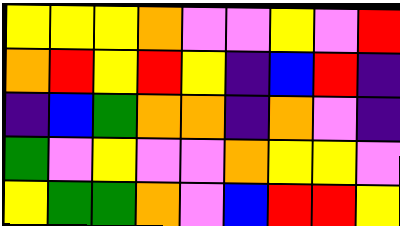[["yellow", "yellow", "yellow", "orange", "violet", "violet", "yellow", "violet", "red"], ["orange", "red", "yellow", "red", "yellow", "indigo", "blue", "red", "indigo"], ["indigo", "blue", "green", "orange", "orange", "indigo", "orange", "violet", "indigo"], ["green", "violet", "yellow", "violet", "violet", "orange", "yellow", "yellow", "violet"], ["yellow", "green", "green", "orange", "violet", "blue", "red", "red", "yellow"]]